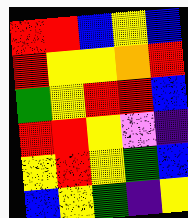[["red", "red", "blue", "yellow", "blue"], ["red", "yellow", "yellow", "orange", "red"], ["green", "yellow", "red", "red", "blue"], ["red", "red", "yellow", "violet", "indigo"], ["yellow", "red", "yellow", "green", "blue"], ["blue", "yellow", "green", "indigo", "yellow"]]